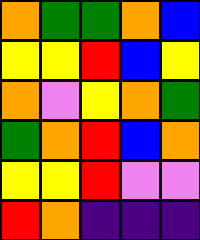[["orange", "green", "green", "orange", "blue"], ["yellow", "yellow", "red", "blue", "yellow"], ["orange", "violet", "yellow", "orange", "green"], ["green", "orange", "red", "blue", "orange"], ["yellow", "yellow", "red", "violet", "violet"], ["red", "orange", "indigo", "indigo", "indigo"]]